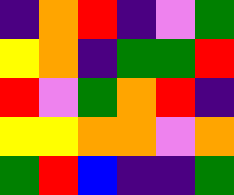[["indigo", "orange", "red", "indigo", "violet", "green"], ["yellow", "orange", "indigo", "green", "green", "red"], ["red", "violet", "green", "orange", "red", "indigo"], ["yellow", "yellow", "orange", "orange", "violet", "orange"], ["green", "red", "blue", "indigo", "indigo", "green"]]